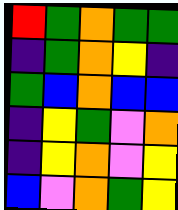[["red", "green", "orange", "green", "green"], ["indigo", "green", "orange", "yellow", "indigo"], ["green", "blue", "orange", "blue", "blue"], ["indigo", "yellow", "green", "violet", "orange"], ["indigo", "yellow", "orange", "violet", "yellow"], ["blue", "violet", "orange", "green", "yellow"]]